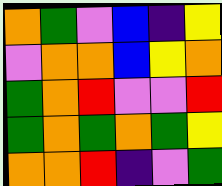[["orange", "green", "violet", "blue", "indigo", "yellow"], ["violet", "orange", "orange", "blue", "yellow", "orange"], ["green", "orange", "red", "violet", "violet", "red"], ["green", "orange", "green", "orange", "green", "yellow"], ["orange", "orange", "red", "indigo", "violet", "green"]]